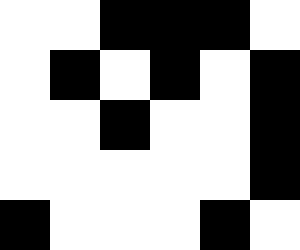[["white", "white", "black", "black", "black", "white"], ["white", "black", "white", "black", "white", "black"], ["white", "white", "black", "white", "white", "black"], ["white", "white", "white", "white", "white", "black"], ["black", "white", "white", "white", "black", "white"]]